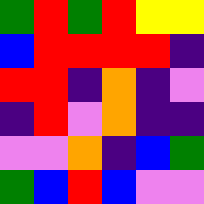[["green", "red", "green", "red", "yellow", "yellow"], ["blue", "red", "red", "red", "red", "indigo"], ["red", "red", "indigo", "orange", "indigo", "violet"], ["indigo", "red", "violet", "orange", "indigo", "indigo"], ["violet", "violet", "orange", "indigo", "blue", "green"], ["green", "blue", "red", "blue", "violet", "violet"]]